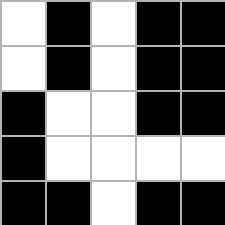[["white", "black", "white", "black", "black"], ["white", "black", "white", "black", "black"], ["black", "white", "white", "black", "black"], ["black", "white", "white", "white", "white"], ["black", "black", "white", "black", "black"]]